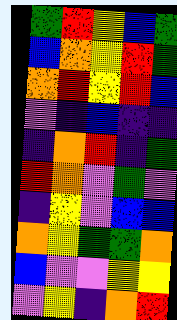[["green", "red", "yellow", "blue", "green"], ["blue", "orange", "yellow", "red", "green"], ["orange", "red", "yellow", "red", "blue"], ["violet", "indigo", "blue", "indigo", "indigo"], ["indigo", "orange", "red", "indigo", "green"], ["red", "orange", "violet", "green", "violet"], ["indigo", "yellow", "violet", "blue", "blue"], ["orange", "yellow", "green", "green", "orange"], ["blue", "violet", "violet", "yellow", "yellow"], ["violet", "yellow", "indigo", "orange", "red"]]